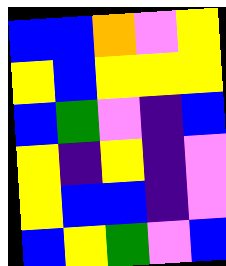[["blue", "blue", "orange", "violet", "yellow"], ["yellow", "blue", "yellow", "yellow", "yellow"], ["blue", "green", "violet", "indigo", "blue"], ["yellow", "indigo", "yellow", "indigo", "violet"], ["yellow", "blue", "blue", "indigo", "violet"], ["blue", "yellow", "green", "violet", "blue"]]